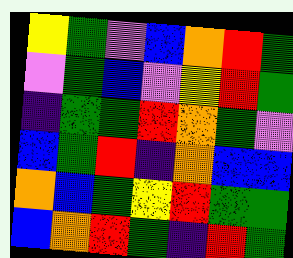[["yellow", "green", "violet", "blue", "orange", "red", "green"], ["violet", "green", "blue", "violet", "yellow", "red", "green"], ["indigo", "green", "green", "red", "orange", "green", "violet"], ["blue", "green", "red", "indigo", "orange", "blue", "blue"], ["orange", "blue", "green", "yellow", "red", "green", "green"], ["blue", "orange", "red", "green", "indigo", "red", "green"]]